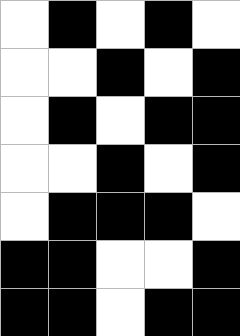[["white", "black", "white", "black", "white"], ["white", "white", "black", "white", "black"], ["white", "black", "white", "black", "black"], ["white", "white", "black", "white", "black"], ["white", "black", "black", "black", "white"], ["black", "black", "white", "white", "black"], ["black", "black", "white", "black", "black"]]